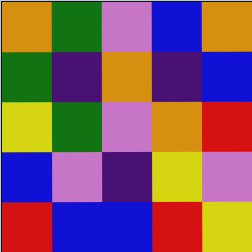[["orange", "green", "violet", "blue", "orange"], ["green", "indigo", "orange", "indigo", "blue"], ["yellow", "green", "violet", "orange", "red"], ["blue", "violet", "indigo", "yellow", "violet"], ["red", "blue", "blue", "red", "yellow"]]